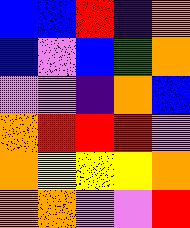[["blue", "blue", "red", "indigo", "orange"], ["blue", "violet", "blue", "green", "orange"], ["violet", "violet", "indigo", "orange", "blue"], ["orange", "red", "red", "red", "violet"], ["orange", "yellow", "yellow", "yellow", "orange"], ["orange", "orange", "violet", "violet", "red"]]